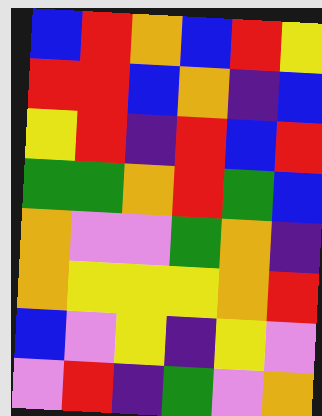[["blue", "red", "orange", "blue", "red", "yellow"], ["red", "red", "blue", "orange", "indigo", "blue"], ["yellow", "red", "indigo", "red", "blue", "red"], ["green", "green", "orange", "red", "green", "blue"], ["orange", "violet", "violet", "green", "orange", "indigo"], ["orange", "yellow", "yellow", "yellow", "orange", "red"], ["blue", "violet", "yellow", "indigo", "yellow", "violet"], ["violet", "red", "indigo", "green", "violet", "orange"]]